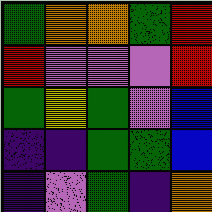[["green", "orange", "orange", "green", "red"], ["red", "violet", "violet", "violet", "red"], ["green", "yellow", "green", "violet", "blue"], ["indigo", "indigo", "green", "green", "blue"], ["indigo", "violet", "green", "indigo", "orange"]]